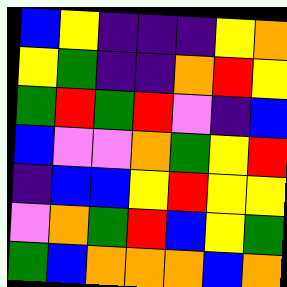[["blue", "yellow", "indigo", "indigo", "indigo", "yellow", "orange"], ["yellow", "green", "indigo", "indigo", "orange", "red", "yellow"], ["green", "red", "green", "red", "violet", "indigo", "blue"], ["blue", "violet", "violet", "orange", "green", "yellow", "red"], ["indigo", "blue", "blue", "yellow", "red", "yellow", "yellow"], ["violet", "orange", "green", "red", "blue", "yellow", "green"], ["green", "blue", "orange", "orange", "orange", "blue", "orange"]]